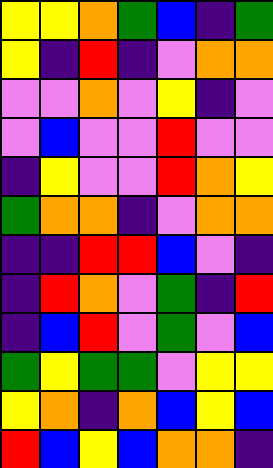[["yellow", "yellow", "orange", "green", "blue", "indigo", "green"], ["yellow", "indigo", "red", "indigo", "violet", "orange", "orange"], ["violet", "violet", "orange", "violet", "yellow", "indigo", "violet"], ["violet", "blue", "violet", "violet", "red", "violet", "violet"], ["indigo", "yellow", "violet", "violet", "red", "orange", "yellow"], ["green", "orange", "orange", "indigo", "violet", "orange", "orange"], ["indigo", "indigo", "red", "red", "blue", "violet", "indigo"], ["indigo", "red", "orange", "violet", "green", "indigo", "red"], ["indigo", "blue", "red", "violet", "green", "violet", "blue"], ["green", "yellow", "green", "green", "violet", "yellow", "yellow"], ["yellow", "orange", "indigo", "orange", "blue", "yellow", "blue"], ["red", "blue", "yellow", "blue", "orange", "orange", "indigo"]]